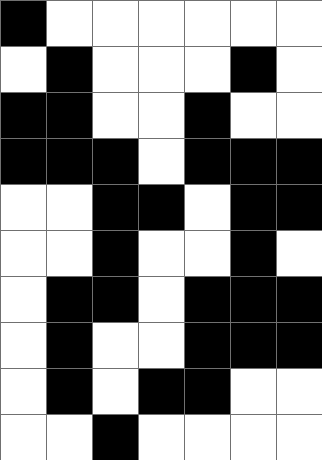[["black", "white", "white", "white", "white", "white", "white"], ["white", "black", "white", "white", "white", "black", "white"], ["black", "black", "white", "white", "black", "white", "white"], ["black", "black", "black", "white", "black", "black", "black"], ["white", "white", "black", "black", "white", "black", "black"], ["white", "white", "black", "white", "white", "black", "white"], ["white", "black", "black", "white", "black", "black", "black"], ["white", "black", "white", "white", "black", "black", "black"], ["white", "black", "white", "black", "black", "white", "white"], ["white", "white", "black", "white", "white", "white", "white"]]